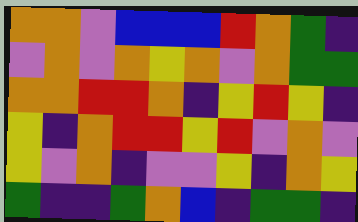[["orange", "orange", "violet", "blue", "blue", "blue", "red", "orange", "green", "indigo"], ["violet", "orange", "violet", "orange", "yellow", "orange", "violet", "orange", "green", "green"], ["orange", "orange", "red", "red", "orange", "indigo", "yellow", "red", "yellow", "indigo"], ["yellow", "indigo", "orange", "red", "red", "yellow", "red", "violet", "orange", "violet"], ["yellow", "violet", "orange", "indigo", "violet", "violet", "yellow", "indigo", "orange", "yellow"], ["green", "indigo", "indigo", "green", "orange", "blue", "indigo", "green", "green", "indigo"]]